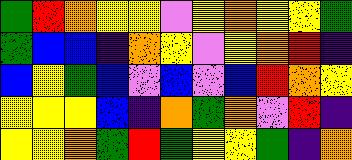[["green", "red", "orange", "yellow", "yellow", "violet", "yellow", "orange", "yellow", "yellow", "green"], ["green", "blue", "blue", "indigo", "orange", "yellow", "violet", "yellow", "orange", "red", "indigo"], ["blue", "yellow", "green", "blue", "violet", "blue", "violet", "blue", "red", "orange", "yellow"], ["yellow", "yellow", "yellow", "blue", "indigo", "orange", "green", "orange", "violet", "red", "indigo"], ["yellow", "yellow", "orange", "green", "red", "green", "yellow", "yellow", "green", "indigo", "orange"]]